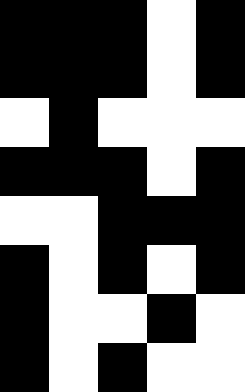[["black", "black", "black", "white", "black"], ["black", "black", "black", "white", "black"], ["white", "black", "white", "white", "white"], ["black", "black", "black", "white", "black"], ["white", "white", "black", "black", "black"], ["black", "white", "black", "white", "black"], ["black", "white", "white", "black", "white"], ["black", "white", "black", "white", "white"]]